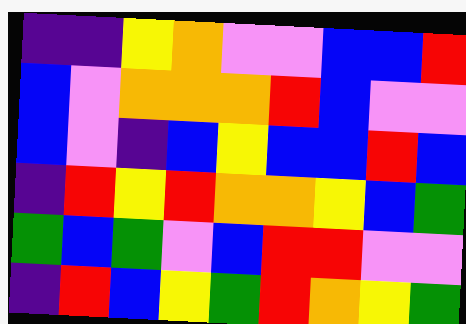[["indigo", "indigo", "yellow", "orange", "violet", "violet", "blue", "blue", "red"], ["blue", "violet", "orange", "orange", "orange", "red", "blue", "violet", "violet"], ["blue", "violet", "indigo", "blue", "yellow", "blue", "blue", "red", "blue"], ["indigo", "red", "yellow", "red", "orange", "orange", "yellow", "blue", "green"], ["green", "blue", "green", "violet", "blue", "red", "red", "violet", "violet"], ["indigo", "red", "blue", "yellow", "green", "red", "orange", "yellow", "green"]]